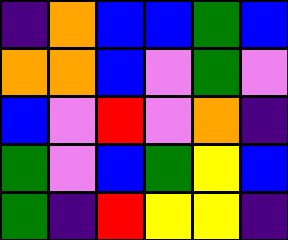[["indigo", "orange", "blue", "blue", "green", "blue"], ["orange", "orange", "blue", "violet", "green", "violet"], ["blue", "violet", "red", "violet", "orange", "indigo"], ["green", "violet", "blue", "green", "yellow", "blue"], ["green", "indigo", "red", "yellow", "yellow", "indigo"]]